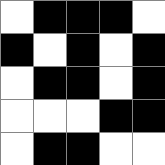[["white", "black", "black", "black", "white"], ["black", "white", "black", "white", "black"], ["white", "black", "black", "white", "black"], ["white", "white", "white", "black", "black"], ["white", "black", "black", "white", "white"]]